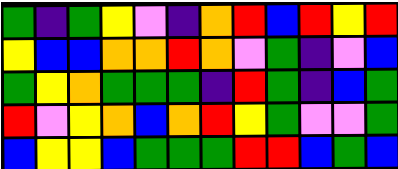[["green", "indigo", "green", "yellow", "violet", "indigo", "orange", "red", "blue", "red", "yellow", "red"], ["yellow", "blue", "blue", "orange", "orange", "red", "orange", "violet", "green", "indigo", "violet", "blue"], ["green", "yellow", "orange", "green", "green", "green", "indigo", "red", "green", "indigo", "blue", "green"], ["red", "violet", "yellow", "orange", "blue", "orange", "red", "yellow", "green", "violet", "violet", "green"], ["blue", "yellow", "yellow", "blue", "green", "green", "green", "red", "red", "blue", "green", "blue"]]